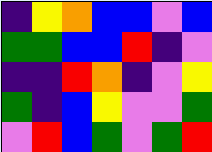[["indigo", "yellow", "orange", "blue", "blue", "violet", "blue"], ["green", "green", "blue", "blue", "red", "indigo", "violet"], ["indigo", "indigo", "red", "orange", "indigo", "violet", "yellow"], ["green", "indigo", "blue", "yellow", "violet", "violet", "green"], ["violet", "red", "blue", "green", "violet", "green", "red"]]